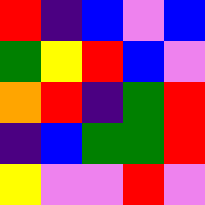[["red", "indigo", "blue", "violet", "blue"], ["green", "yellow", "red", "blue", "violet"], ["orange", "red", "indigo", "green", "red"], ["indigo", "blue", "green", "green", "red"], ["yellow", "violet", "violet", "red", "violet"]]